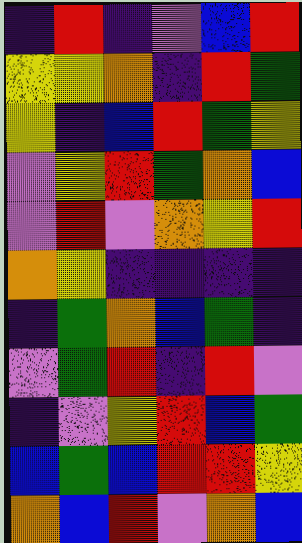[["indigo", "red", "indigo", "violet", "blue", "red"], ["yellow", "yellow", "orange", "indigo", "red", "green"], ["yellow", "indigo", "blue", "red", "green", "yellow"], ["violet", "yellow", "red", "green", "orange", "blue"], ["violet", "red", "violet", "orange", "yellow", "red"], ["orange", "yellow", "indigo", "indigo", "indigo", "indigo"], ["indigo", "green", "orange", "blue", "green", "indigo"], ["violet", "green", "red", "indigo", "red", "violet"], ["indigo", "violet", "yellow", "red", "blue", "green"], ["blue", "green", "blue", "red", "red", "yellow"], ["orange", "blue", "red", "violet", "orange", "blue"]]